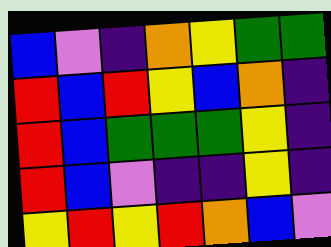[["blue", "violet", "indigo", "orange", "yellow", "green", "green"], ["red", "blue", "red", "yellow", "blue", "orange", "indigo"], ["red", "blue", "green", "green", "green", "yellow", "indigo"], ["red", "blue", "violet", "indigo", "indigo", "yellow", "indigo"], ["yellow", "red", "yellow", "red", "orange", "blue", "violet"]]